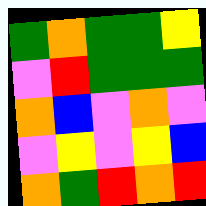[["green", "orange", "green", "green", "yellow"], ["violet", "red", "green", "green", "green"], ["orange", "blue", "violet", "orange", "violet"], ["violet", "yellow", "violet", "yellow", "blue"], ["orange", "green", "red", "orange", "red"]]